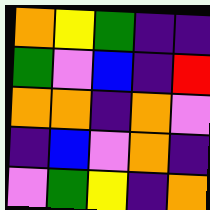[["orange", "yellow", "green", "indigo", "indigo"], ["green", "violet", "blue", "indigo", "red"], ["orange", "orange", "indigo", "orange", "violet"], ["indigo", "blue", "violet", "orange", "indigo"], ["violet", "green", "yellow", "indigo", "orange"]]